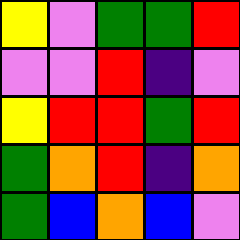[["yellow", "violet", "green", "green", "red"], ["violet", "violet", "red", "indigo", "violet"], ["yellow", "red", "red", "green", "red"], ["green", "orange", "red", "indigo", "orange"], ["green", "blue", "orange", "blue", "violet"]]